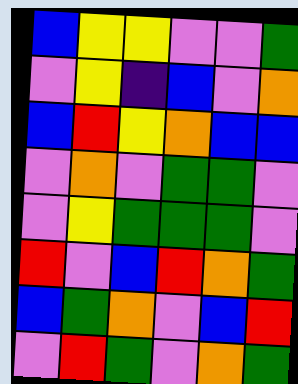[["blue", "yellow", "yellow", "violet", "violet", "green"], ["violet", "yellow", "indigo", "blue", "violet", "orange"], ["blue", "red", "yellow", "orange", "blue", "blue"], ["violet", "orange", "violet", "green", "green", "violet"], ["violet", "yellow", "green", "green", "green", "violet"], ["red", "violet", "blue", "red", "orange", "green"], ["blue", "green", "orange", "violet", "blue", "red"], ["violet", "red", "green", "violet", "orange", "green"]]